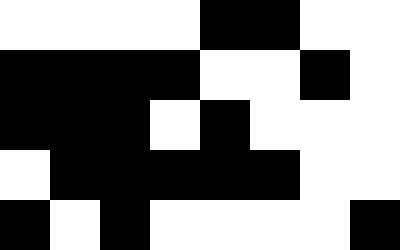[["white", "white", "white", "white", "black", "black", "white", "white"], ["black", "black", "black", "black", "white", "white", "black", "white"], ["black", "black", "black", "white", "black", "white", "white", "white"], ["white", "black", "black", "black", "black", "black", "white", "white"], ["black", "white", "black", "white", "white", "white", "white", "black"]]